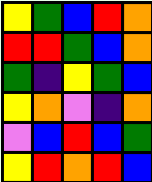[["yellow", "green", "blue", "red", "orange"], ["red", "red", "green", "blue", "orange"], ["green", "indigo", "yellow", "green", "blue"], ["yellow", "orange", "violet", "indigo", "orange"], ["violet", "blue", "red", "blue", "green"], ["yellow", "red", "orange", "red", "blue"]]